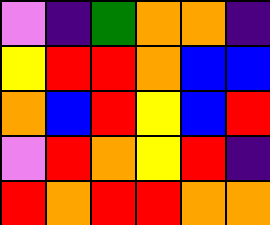[["violet", "indigo", "green", "orange", "orange", "indigo"], ["yellow", "red", "red", "orange", "blue", "blue"], ["orange", "blue", "red", "yellow", "blue", "red"], ["violet", "red", "orange", "yellow", "red", "indigo"], ["red", "orange", "red", "red", "orange", "orange"]]